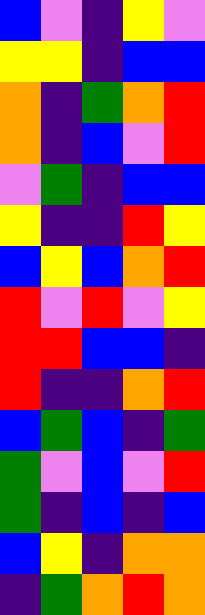[["blue", "violet", "indigo", "yellow", "violet"], ["yellow", "yellow", "indigo", "blue", "blue"], ["orange", "indigo", "green", "orange", "red"], ["orange", "indigo", "blue", "violet", "red"], ["violet", "green", "indigo", "blue", "blue"], ["yellow", "indigo", "indigo", "red", "yellow"], ["blue", "yellow", "blue", "orange", "red"], ["red", "violet", "red", "violet", "yellow"], ["red", "red", "blue", "blue", "indigo"], ["red", "indigo", "indigo", "orange", "red"], ["blue", "green", "blue", "indigo", "green"], ["green", "violet", "blue", "violet", "red"], ["green", "indigo", "blue", "indigo", "blue"], ["blue", "yellow", "indigo", "orange", "orange"], ["indigo", "green", "orange", "red", "orange"]]